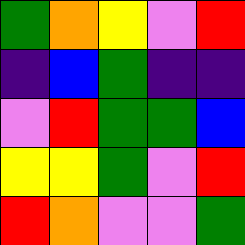[["green", "orange", "yellow", "violet", "red"], ["indigo", "blue", "green", "indigo", "indigo"], ["violet", "red", "green", "green", "blue"], ["yellow", "yellow", "green", "violet", "red"], ["red", "orange", "violet", "violet", "green"]]